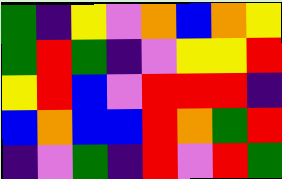[["green", "indigo", "yellow", "violet", "orange", "blue", "orange", "yellow"], ["green", "red", "green", "indigo", "violet", "yellow", "yellow", "red"], ["yellow", "red", "blue", "violet", "red", "red", "red", "indigo"], ["blue", "orange", "blue", "blue", "red", "orange", "green", "red"], ["indigo", "violet", "green", "indigo", "red", "violet", "red", "green"]]